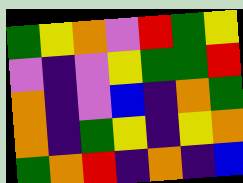[["green", "yellow", "orange", "violet", "red", "green", "yellow"], ["violet", "indigo", "violet", "yellow", "green", "green", "red"], ["orange", "indigo", "violet", "blue", "indigo", "orange", "green"], ["orange", "indigo", "green", "yellow", "indigo", "yellow", "orange"], ["green", "orange", "red", "indigo", "orange", "indigo", "blue"]]